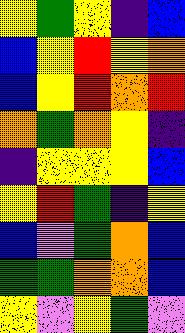[["yellow", "green", "yellow", "indigo", "blue"], ["blue", "yellow", "red", "yellow", "orange"], ["blue", "yellow", "red", "orange", "red"], ["orange", "green", "orange", "yellow", "indigo"], ["indigo", "yellow", "yellow", "yellow", "blue"], ["yellow", "red", "green", "indigo", "yellow"], ["blue", "violet", "green", "orange", "blue"], ["green", "green", "orange", "orange", "blue"], ["yellow", "violet", "yellow", "green", "violet"]]